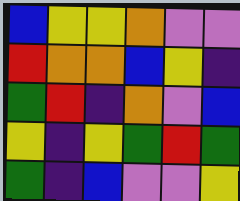[["blue", "yellow", "yellow", "orange", "violet", "violet"], ["red", "orange", "orange", "blue", "yellow", "indigo"], ["green", "red", "indigo", "orange", "violet", "blue"], ["yellow", "indigo", "yellow", "green", "red", "green"], ["green", "indigo", "blue", "violet", "violet", "yellow"]]